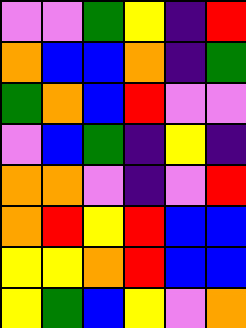[["violet", "violet", "green", "yellow", "indigo", "red"], ["orange", "blue", "blue", "orange", "indigo", "green"], ["green", "orange", "blue", "red", "violet", "violet"], ["violet", "blue", "green", "indigo", "yellow", "indigo"], ["orange", "orange", "violet", "indigo", "violet", "red"], ["orange", "red", "yellow", "red", "blue", "blue"], ["yellow", "yellow", "orange", "red", "blue", "blue"], ["yellow", "green", "blue", "yellow", "violet", "orange"]]